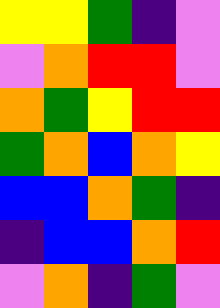[["yellow", "yellow", "green", "indigo", "violet"], ["violet", "orange", "red", "red", "violet"], ["orange", "green", "yellow", "red", "red"], ["green", "orange", "blue", "orange", "yellow"], ["blue", "blue", "orange", "green", "indigo"], ["indigo", "blue", "blue", "orange", "red"], ["violet", "orange", "indigo", "green", "violet"]]